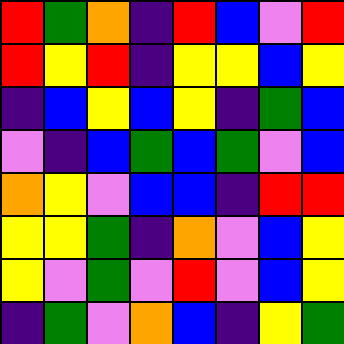[["red", "green", "orange", "indigo", "red", "blue", "violet", "red"], ["red", "yellow", "red", "indigo", "yellow", "yellow", "blue", "yellow"], ["indigo", "blue", "yellow", "blue", "yellow", "indigo", "green", "blue"], ["violet", "indigo", "blue", "green", "blue", "green", "violet", "blue"], ["orange", "yellow", "violet", "blue", "blue", "indigo", "red", "red"], ["yellow", "yellow", "green", "indigo", "orange", "violet", "blue", "yellow"], ["yellow", "violet", "green", "violet", "red", "violet", "blue", "yellow"], ["indigo", "green", "violet", "orange", "blue", "indigo", "yellow", "green"]]